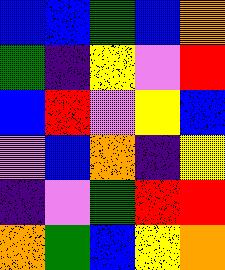[["blue", "blue", "green", "blue", "orange"], ["green", "indigo", "yellow", "violet", "red"], ["blue", "red", "violet", "yellow", "blue"], ["violet", "blue", "orange", "indigo", "yellow"], ["indigo", "violet", "green", "red", "red"], ["orange", "green", "blue", "yellow", "orange"]]